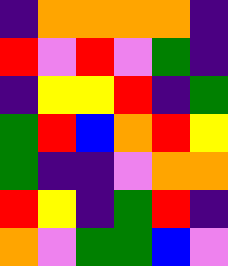[["indigo", "orange", "orange", "orange", "orange", "indigo"], ["red", "violet", "red", "violet", "green", "indigo"], ["indigo", "yellow", "yellow", "red", "indigo", "green"], ["green", "red", "blue", "orange", "red", "yellow"], ["green", "indigo", "indigo", "violet", "orange", "orange"], ["red", "yellow", "indigo", "green", "red", "indigo"], ["orange", "violet", "green", "green", "blue", "violet"]]